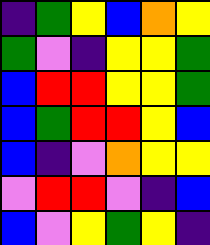[["indigo", "green", "yellow", "blue", "orange", "yellow"], ["green", "violet", "indigo", "yellow", "yellow", "green"], ["blue", "red", "red", "yellow", "yellow", "green"], ["blue", "green", "red", "red", "yellow", "blue"], ["blue", "indigo", "violet", "orange", "yellow", "yellow"], ["violet", "red", "red", "violet", "indigo", "blue"], ["blue", "violet", "yellow", "green", "yellow", "indigo"]]